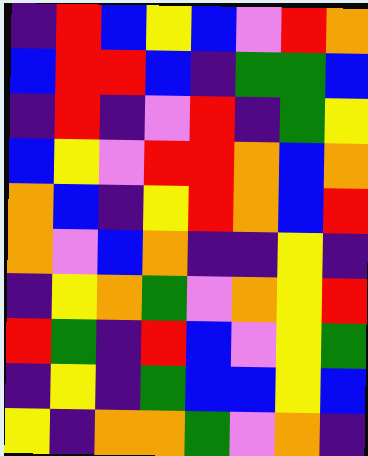[["indigo", "red", "blue", "yellow", "blue", "violet", "red", "orange"], ["blue", "red", "red", "blue", "indigo", "green", "green", "blue"], ["indigo", "red", "indigo", "violet", "red", "indigo", "green", "yellow"], ["blue", "yellow", "violet", "red", "red", "orange", "blue", "orange"], ["orange", "blue", "indigo", "yellow", "red", "orange", "blue", "red"], ["orange", "violet", "blue", "orange", "indigo", "indigo", "yellow", "indigo"], ["indigo", "yellow", "orange", "green", "violet", "orange", "yellow", "red"], ["red", "green", "indigo", "red", "blue", "violet", "yellow", "green"], ["indigo", "yellow", "indigo", "green", "blue", "blue", "yellow", "blue"], ["yellow", "indigo", "orange", "orange", "green", "violet", "orange", "indigo"]]